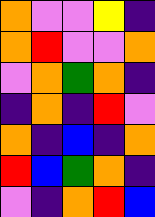[["orange", "violet", "violet", "yellow", "indigo"], ["orange", "red", "violet", "violet", "orange"], ["violet", "orange", "green", "orange", "indigo"], ["indigo", "orange", "indigo", "red", "violet"], ["orange", "indigo", "blue", "indigo", "orange"], ["red", "blue", "green", "orange", "indigo"], ["violet", "indigo", "orange", "red", "blue"]]